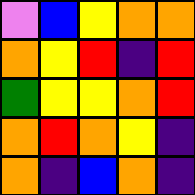[["violet", "blue", "yellow", "orange", "orange"], ["orange", "yellow", "red", "indigo", "red"], ["green", "yellow", "yellow", "orange", "red"], ["orange", "red", "orange", "yellow", "indigo"], ["orange", "indigo", "blue", "orange", "indigo"]]